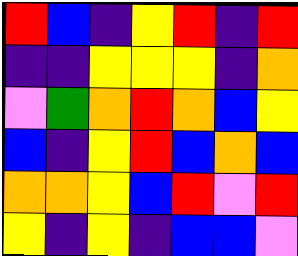[["red", "blue", "indigo", "yellow", "red", "indigo", "red"], ["indigo", "indigo", "yellow", "yellow", "yellow", "indigo", "orange"], ["violet", "green", "orange", "red", "orange", "blue", "yellow"], ["blue", "indigo", "yellow", "red", "blue", "orange", "blue"], ["orange", "orange", "yellow", "blue", "red", "violet", "red"], ["yellow", "indigo", "yellow", "indigo", "blue", "blue", "violet"]]